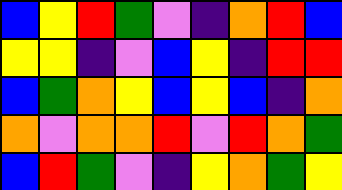[["blue", "yellow", "red", "green", "violet", "indigo", "orange", "red", "blue"], ["yellow", "yellow", "indigo", "violet", "blue", "yellow", "indigo", "red", "red"], ["blue", "green", "orange", "yellow", "blue", "yellow", "blue", "indigo", "orange"], ["orange", "violet", "orange", "orange", "red", "violet", "red", "orange", "green"], ["blue", "red", "green", "violet", "indigo", "yellow", "orange", "green", "yellow"]]